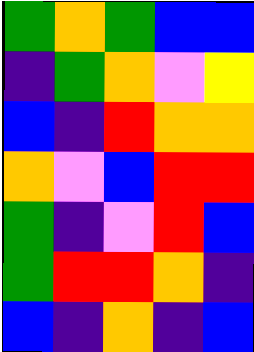[["green", "orange", "green", "blue", "blue"], ["indigo", "green", "orange", "violet", "yellow"], ["blue", "indigo", "red", "orange", "orange"], ["orange", "violet", "blue", "red", "red"], ["green", "indigo", "violet", "red", "blue"], ["green", "red", "red", "orange", "indigo"], ["blue", "indigo", "orange", "indigo", "blue"]]